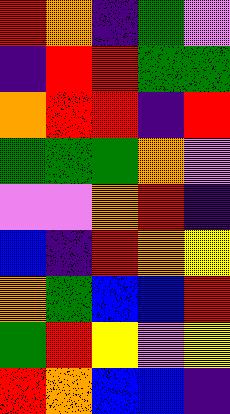[["red", "orange", "indigo", "green", "violet"], ["indigo", "red", "red", "green", "green"], ["orange", "red", "red", "indigo", "red"], ["green", "green", "green", "orange", "violet"], ["violet", "violet", "orange", "red", "indigo"], ["blue", "indigo", "red", "orange", "yellow"], ["orange", "green", "blue", "blue", "red"], ["green", "red", "yellow", "violet", "yellow"], ["red", "orange", "blue", "blue", "indigo"]]